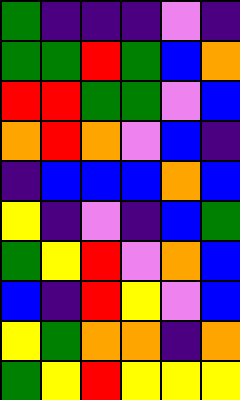[["green", "indigo", "indigo", "indigo", "violet", "indigo"], ["green", "green", "red", "green", "blue", "orange"], ["red", "red", "green", "green", "violet", "blue"], ["orange", "red", "orange", "violet", "blue", "indigo"], ["indigo", "blue", "blue", "blue", "orange", "blue"], ["yellow", "indigo", "violet", "indigo", "blue", "green"], ["green", "yellow", "red", "violet", "orange", "blue"], ["blue", "indigo", "red", "yellow", "violet", "blue"], ["yellow", "green", "orange", "orange", "indigo", "orange"], ["green", "yellow", "red", "yellow", "yellow", "yellow"]]